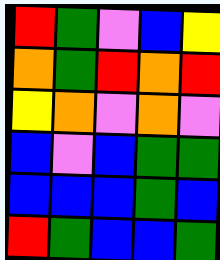[["red", "green", "violet", "blue", "yellow"], ["orange", "green", "red", "orange", "red"], ["yellow", "orange", "violet", "orange", "violet"], ["blue", "violet", "blue", "green", "green"], ["blue", "blue", "blue", "green", "blue"], ["red", "green", "blue", "blue", "green"]]